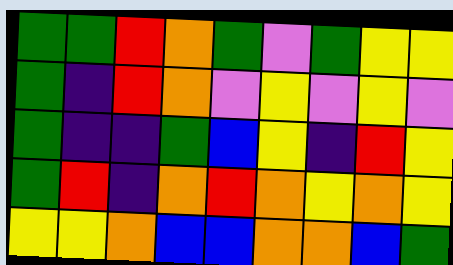[["green", "green", "red", "orange", "green", "violet", "green", "yellow", "yellow"], ["green", "indigo", "red", "orange", "violet", "yellow", "violet", "yellow", "violet"], ["green", "indigo", "indigo", "green", "blue", "yellow", "indigo", "red", "yellow"], ["green", "red", "indigo", "orange", "red", "orange", "yellow", "orange", "yellow"], ["yellow", "yellow", "orange", "blue", "blue", "orange", "orange", "blue", "green"]]